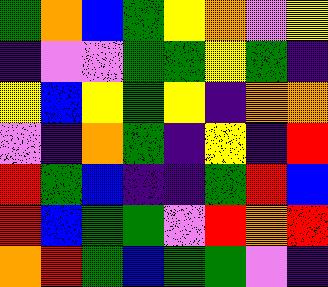[["green", "orange", "blue", "green", "yellow", "orange", "violet", "yellow"], ["indigo", "violet", "violet", "green", "green", "yellow", "green", "indigo"], ["yellow", "blue", "yellow", "green", "yellow", "indigo", "orange", "orange"], ["violet", "indigo", "orange", "green", "indigo", "yellow", "indigo", "red"], ["red", "green", "blue", "indigo", "indigo", "green", "red", "blue"], ["red", "blue", "green", "green", "violet", "red", "orange", "red"], ["orange", "red", "green", "blue", "green", "green", "violet", "indigo"]]